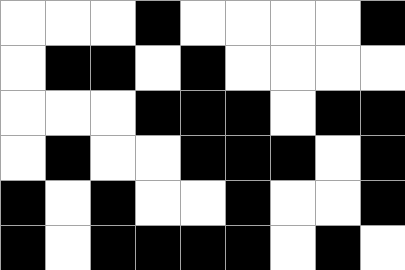[["white", "white", "white", "black", "white", "white", "white", "white", "black"], ["white", "black", "black", "white", "black", "white", "white", "white", "white"], ["white", "white", "white", "black", "black", "black", "white", "black", "black"], ["white", "black", "white", "white", "black", "black", "black", "white", "black"], ["black", "white", "black", "white", "white", "black", "white", "white", "black"], ["black", "white", "black", "black", "black", "black", "white", "black", "white"]]